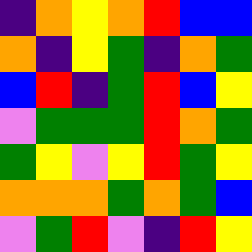[["indigo", "orange", "yellow", "orange", "red", "blue", "blue"], ["orange", "indigo", "yellow", "green", "indigo", "orange", "green"], ["blue", "red", "indigo", "green", "red", "blue", "yellow"], ["violet", "green", "green", "green", "red", "orange", "green"], ["green", "yellow", "violet", "yellow", "red", "green", "yellow"], ["orange", "orange", "orange", "green", "orange", "green", "blue"], ["violet", "green", "red", "violet", "indigo", "red", "yellow"]]